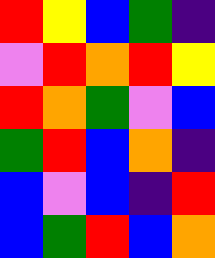[["red", "yellow", "blue", "green", "indigo"], ["violet", "red", "orange", "red", "yellow"], ["red", "orange", "green", "violet", "blue"], ["green", "red", "blue", "orange", "indigo"], ["blue", "violet", "blue", "indigo", "red"], ["blue", "green", "red", "blue", "orange"]]